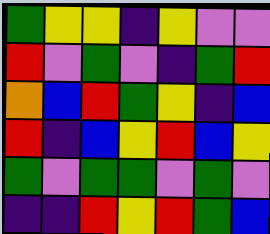[["green", "yellow", "yellow", "indigo", "yellow", "violet", "violet"], ["red", "violet", "green", "violet", "indigo", "green", "red"], ["orange", "blue", "red", "green", "yellow", "indigo", "blue"], ["red", "indigo", "blue", "yellow", "red", "blue", "yellow"], ["green", "violet", "green", "green", "violet", "green", "violet"], ["indigo", "indigo", "red", "yellow", "red", "green", "blue"]]